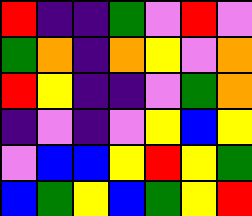[["red", "indigo", "indigo", "green", "violet", "red", "violet"], ["green", "orange", "indigo", "orange", "yellow", "violet", "orange"], ["red", "yellow", "indigo", "indigo", "violet", "green", "orange"], ["indigo", "violet", "indigo", "violet", "yellow", "blue", "yellow"], ["violet", "blue", "blue", "yellow", "red", "yellow", "green"], ["blue", "green", "yellow", "blue", "green", "yellow", "red"]]